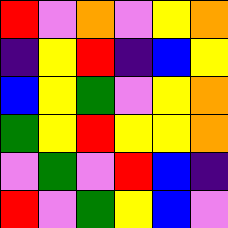[["red", "violet", "orange", "violet", "yellow", "orange"], ["indigo", "yellow", "red", "indigo", "blue", "yellow"], ["blue", "yellow", "green", "violet", "yellow", "orange"], ["green", "yellow", "red", "yellow", "yellow", "orange"], ["violet", "green", "violet", "red", "blue", "indigo"], ["red", "violet", "green", "yellow", "blue", "violet"]]